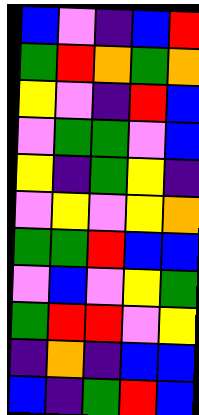[["blue", "violet", "indigo", "blue", "red"], ["green", "red", "orange", "green", "orange"], ["yellow", "violet", "indigo", "red", "blue"], ["violet", "green", "green", "violet", "blue"], ["yellow", "indigo", "green", "yellow", "indigo"], ["violet", "yellow", "violet", "yellow", "orange"], ["green", "green", "red", "blue", "blue"], ["violet", "blue", "violet", "yellow", "green"], ["green", "red", "red", "violet", "yellow"], ["indigo", "orange", "indigo", "blue", "blue"], ["blue", "indigo", "green", "red", "blue"]]